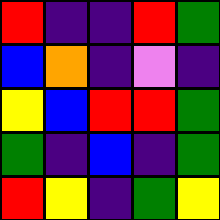[["red", "indigo", "indigo", "red", "green"], ["blue", "orange", "indigo", "violet", "indigo"], ["yellow", "blue", "red", "red", "green"], ["green", "indigo", "blue", "indigo", "green"], ["red", "yellow", "indigo", "green", "yellow"]]